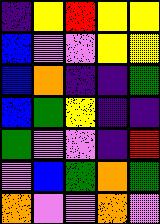[["indigo", "yellow", "red", "yellow", "yellow"], ["blue", "violet", "violet", "yellow", "yellow"], ["blue", "orange", "indigo", "indigo", "green"], ["blue", "green", "yellow", "indigo", "indigo"], ["green", "violet", "violet", "indigo", "red"], ["violet", "blue", "green", "orange", "green"], ["orange", "violet", "violet", "orange", "violet"]]